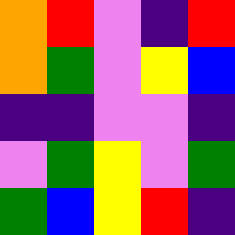[["orange", "red", "violet", "indigo", "red"], ["orange", "green", "violet", "yellow", "blue"], ["indigo", "indigo", "violet", "violet", "indigo"], ["violet", "green", "yellow", "violet", "green"], ["green", "blue", "yellow", "red", "indigo"]]